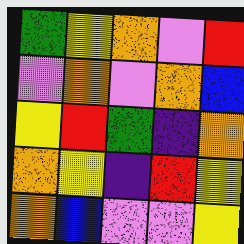[["green", "yellow", "orange", "violet", "red"], ["violet", "orange", "violet", "orange", "blue"], ["yellow", "red", "green", "indigo", "orange"], ["orange", "yellow", "indigo", "red", "yellow"], ["orange", "blue", "violet", "violet", "yellow"]]